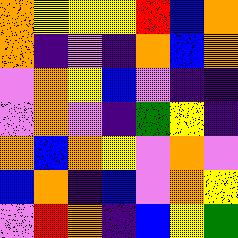[["orange", "yellow", "yellow", "yellow", "red", "blue", "orange"], ["orange", "indigo", "violet", "indigo", "orange", "blue", "orange"], ["violet", "orange", "yellow", "blue", "violet", "indigo", "indigo"], ["violet", "orange", "violet", "indigo", "green", "yellow", "indigo"], ["orange", "blue", "orange", "yellow", "violet", "orange", "violet"], ["blue", "orange", "indigo", "blue", "violet", "orange", "yellow"], ["violet", "red", "orange", "indigo", "blue", "yellow", "green"]]